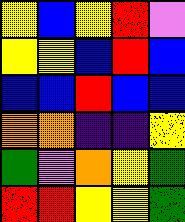[["yellow", "blue", "yellow", "red", "violet"], ["yellow", "yellow", "blue", "red", "blue"], ["blue", "blue", "red", "blue", "blue"], ["orange", "orange", "indigo", "indigo", "yellow"], ["green", "violet", "orange", "yellow", "green"], ["red", "red", "yellow", "yellow", "green"]]